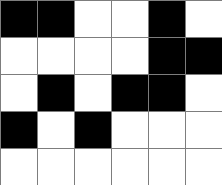[["black", "black", "white", "white", "black", "white"], ["white", "white", "white", "white", "black", "black"], ["white", "black", "white", "black", "black", "white"], ["black", "white", "black", "white", "white", "white"], ["white", "white", "white", "white", "white", "white"]]